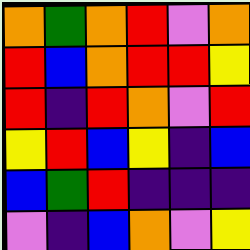[["orange", "green", "orange", "red", "violet", "orange"], ["red", "blue", "orange", "red", "red", "yellow"], ["red", "indigo", "red", "orange", "violet", "red"], ["yellow", "red", "blue", "yellow", "indigo", "blue"], ["blue", "green", "red", "indigo", "indigo", "indigo"], ["violet", "indigo", "blue", "orange", "violet", "yellow"]]